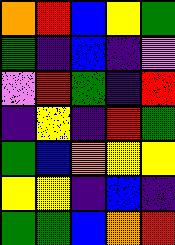[["orange", "red", "blue", "yellow", "green"], ["green", "indigo", "blue", "indigo", "violet"], ["violet", "red", "green", "indigo", "red"], ["indigo", "yellow", "indigo", "red", "green"], ["green", "blue", "orange", "yellow", "yellow"], ["yellow", "yellow", "indigo", "blue", "indigo"], ["green", "green", "blue", "orange", "red"]]